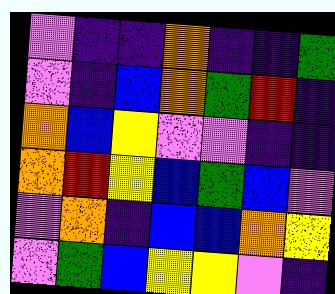[["violet", "indigo", "indigo", "orange", "indigo", "indigo", "green"], ["violet", "indigo", "blue", "orange", "green", "red", "indigo"], ["orange", "blue", "yellow", "violet", "violet", "indigo", "indigo"], ["orange", "red", "yellow", "blue", "green", "blue", "violet"], ["violet", "orange", "indigo", "blue", "blue", "orange", "yellow"], ["violet", "green", "blue", "yellow", "yellow", "violet", "indigo"]]